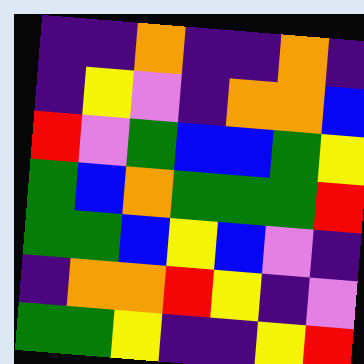[["indigo", "indigo", "orange", "indigo", "indigo", "orange", "indigo"], ["indigo", "yellow", "violet", "indigo", "orange", "orange", "blue"], ["red", "violet", "green", "blue", "blue", "green", "yellow"], ["green", "blue", "orange", "green", "green", "green", "red"], ["green", "green", "blue", "yellow", "blue", "violet", "indigo"], ["indigo", "orange", "orange", "red", "yellow", "indigo", "violet"], ["green", "green", "yellow", "indigo", "indigo", "yellow", "red"]]